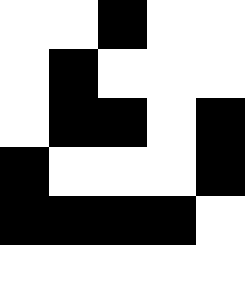[["white", "white", "black", "white", "white"], ["white", "black", "white", "white", "white"], ["white", "black", "black", "white", "black"], ["black", "white", "white", "white", "black"], ["black", "black", "black", "black", "white"], ["white", "white", "white", "white", "white"]]